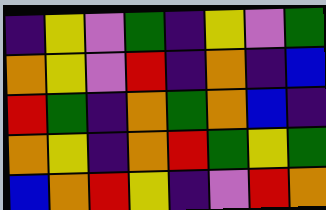[["indigo", "yellow", "violet", "green", "indigo", "yellow", "violet", "green"], ["orange", "yellow", "violet", "red", "indigo", "orange", "indigo", "blue"], ["red", "green", "indigo", "orange", "green", "orange", "blue", "indigo"], ["orange", "yellow", "indigo", "orange", "red", "green", "yellow", "green"], ["blue", "orange", "red", "yellow", "indigo", "violet", "red", "orange"]]